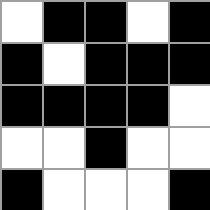[["white", "black", "black", "white", "black"], ["black", "white", "black", "black", "black"], ["black", "black", "black", "black", "white"], ["white", "white", "black", "white", "white"], ["black", "white", "white", "white", "black"]]